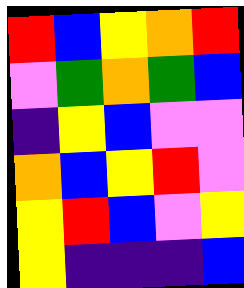[["red", "blue", "yellow", "orange", "red"], ["violet", "green", "orange", "green", "blue"], ["indigo", "yellow", "blue", "violet", "violet"], ["orange", "blue", "yellow", "red", "violet"], ["yellow", "red", "blue", "violet", "yellow"], ["yellow", "indigo", "indigo", "indigo", "blue"]]